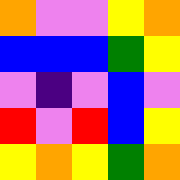[["orange", "violet", "violet", "yellow", "orange"], ["blue", "blue", "blue", "green", "yellow"], ["violet", "indigo", "violet", "blue", "violet"], ["red", "violet", "red", "blue", "yellow"], ["yellow", "orange", "yellow", "green", "orange"]]